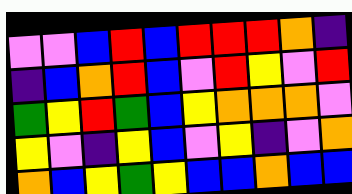[["violet", "violet", "blue", "red", "blue", "red", "red", "red", "orange", "indigo"], ["indigo", "blue", "orange", "red", "blue", "violet", "red", "yellow", "violet", "red"], ["green", "yellow", "red", "green", "blue", "yellow", "orange", "orange", "orange", "violet"], ["yellow", "violet", "indigo", "yellow", "blue", "violet", "yellow", "indigo", "violet", "orange"], ["orange", "blue", "yellow", "green", "yellow", "blue", "blue", "orange", "blue", "blue"]]